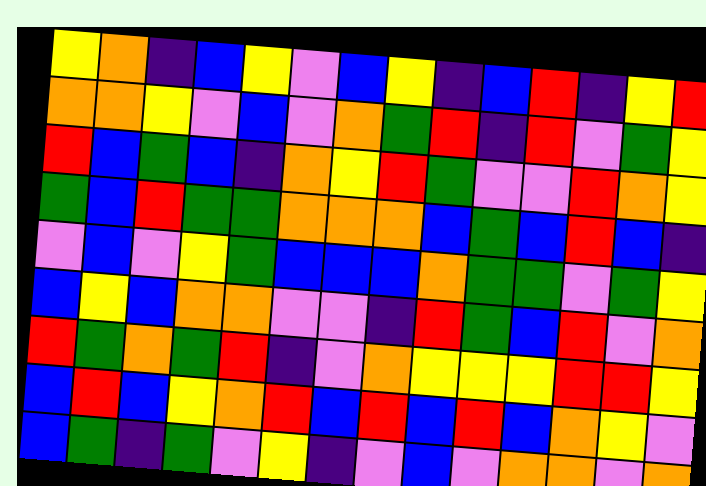[["yellow", "orange", "indigo", "blue", "yellow", "violet", "blue", "yellow", "indigo", "blue", "red", "indigo", "yellow", "red"], ["orange", "orange", "yellow", "violet", "blue", "violet", "orange", "green", "red", "indigo", "red", "violet", "green", "yellow"], ["red", "blue", "green", "blue", "indigo", "orange", "yellow", "red", "green", "violet", "violet", "red", "orange", "yellow"], ["green", "blue", "red", "green", "green", "orange", "orange", "orange", "blue", "green", "blue", "red", "blue", "indigo"], ["violet", "blue", "violet", "yellow", "green", "blue", "blue", "blue", "orange", "green", "green", "violet", "green", "yellow"], ["blue", "yellow", "blue", "orange", "orange", "violet", "violet", "indigo", "red", "green", "blue", "red", "violet", "orange"], ["red", "green", "orange", "green", "red", "indigo", "violet", "orange", "yellow", "yellow", "yellow", "red", "red", "yellow"], ["blue", "red", "blue", "yellow", "orange", "red", "blue", "red", "blue", "red", "blue", "orange", "yellow", "violet"], ["blue", "green", "indigo", "green", "violet", "yellow", "indigo", "violet", "blue", "violet", "orange", "orange", "violet", "orange"]]